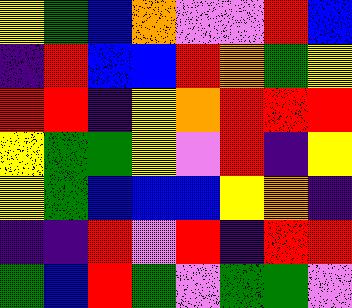[["yellow", "green", "blue", "orange", "violet", "violet", "red", "blue"], ["indigo", "red", "blue", "blue", "red", "orange", "green", "yellow"], ["red", "red", "indigo", "yellow", "orange", "red", "red", "red"], ["yellow", "green", "green", "yellow", "violet", "red", "indigo", "yellow"], ["yellow", "green", "blue", "blue", "blue", "yellow", "orange", "indigo"], ["indigo", "indigo", "red", "violet", "red", "indigo", "red", "red"], ["green", "blue", "red", "green", "violet", "green", "green", "violet"]]